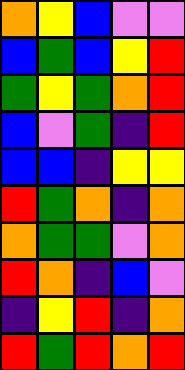[["orange", "yellow", "blue", "violet", "violet"], ["blue", "green", "blue", "yellow", "red"], ["green", "yellow", "green", "orange", "red"], ["blue", "violet", "green", "indigo", "red"], ["blue", "blue", "indigo", "yellow", "yellow"], ["red", "green", "orange", "indigo", "orange"], ["orange", "green", "green", "violet", "orange"], ["red", "orange", "indigo", "blue", "violet"], ["indigo", "yellow", "red", "indigo", "orange"], ["red", "green", "red", "orange", "red"]]